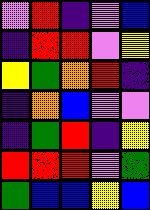[["violet", "red", "indigo", "violet", "blue"], ["indigo", "red", "red", "violet", "yellow"], ["yellow", "green", "orange", "red", "indigo"], ["indigo", "orange", "blue", "violet", "violet"], ["indigo", "green", "red", "indigo", "yellow"], ["red", "red", "red", "violet", "green"], ["green", "blue", "blue", "yellow", "blue"]]